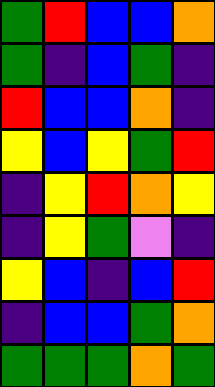[["green", "red", "blue", "blue", "orange"], ["green", "indigo", "blue", "green", "indigo"], ["red", "blue", "blue", "orange", "indigo"], ["yellow", "blue", "yellow", "green", "red"], ["indigo", "yellow", "red", "orange", "yellow"], ["indigo", "yellow", "green", "violet", "indigo"], ["yellow", "blue", "indigo", "blue", "red"], ["indigo", "blue", "blue", "green", "orange"], ["green", "green", "green", "orange", "green"]]